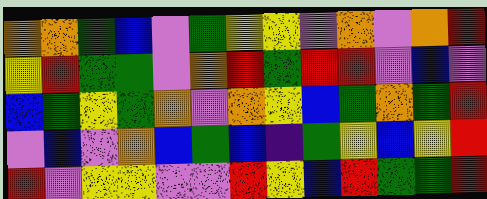[["orange", "orange", "green", "blue", "violet", "green", "yellow", "yellow", "violet", "orange", "violet", "orange", "red"], ["yellow", "red", "green", "green", "violet", "orange", "red", "green", "red", "red", "violet", "blue", "violet"], ["blue", "green", "yellow", "green", "orange", "violet", "orange", "yellow", "blue", "green", "orange", "green", "red"], ["violet", "blue", "violet", "orange", "blue", "green", "blue", "indigo", "green", "yellow", "blue", "yellow", "red"], ["red", "violet", "yellow", "yellow", "violet", "violet", "red", "yellow", "blue", "red", "green", "green", "red"]]